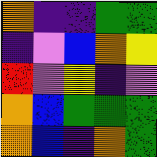[["orange", "indigo", "indigo", "green", "green"], ["indigo", "violet", "blue", "orange", "yellow"], ["red", "violet", "yellow", "indigo", "violet"], ["orange", "blue", "green", "green", "green"], ["orange", "blue", "indigo", "orange", "green"]]